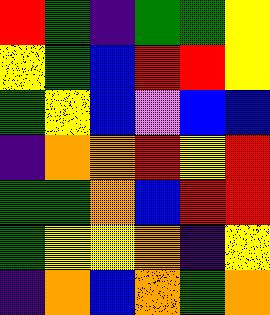[["red", "green", "indigo", "green", "green", "yellow"], ["yellow", "green", "blue", "red", "red", "yellow"], ["green", "yellow", "blue", "violet", "blue", "blue"], ["indigo", "orange", "orange", "red", "yellow", "red"], ["green", "green", "orange", "blue", "red", "red"], ["green", "yellow", "yellow", "orange", "indigo", "yellow"], ["indigo", "orange", "blue", "orange", "green", "orange"]]